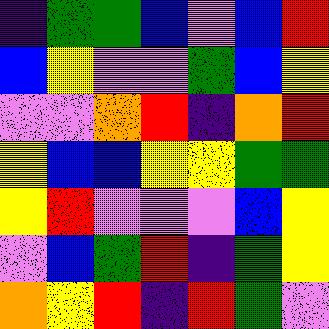[["indigo", "green", "green", "blue", "violet", "blue", "red"], ["blue", "yellow", "violet", "violet", "green", "blue", "yellow"], ["violet", "violet", "orange", "red", "indigo", "orange", "red"], ["yellow", "blue", "blue", "yellow", "yellow", "green", "green"], ["yellow", "red", "violet", "violet", "violet", "blue", "yellow"], ["violet", "blue", "green", "red", "indigo", "green", "yellow"], ["orange", "yellow", "red", "indigo", "red", "green", "violet"]]